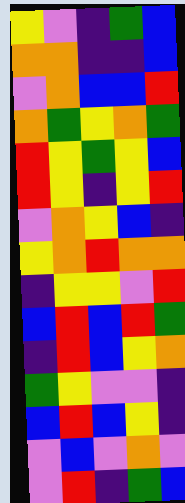[["yellow", "violet", "indigo", "green", "blue"], ["orange", "orange", "indigo", "indigo", "blue"], ["violet", "orange", "blue", "blue", "red"], ["orange", "green", "yellow", "orange", "green"], ["red", "yellow", "green", "yellow", "blue"], ["red", "yellow", "indigo", "yellow", "red"], ["violet", "orange", "yellow", "blue", "indigo"], ["yellow", "orange", "red", "orange", "orange"], ["indigo", "yellow", "yellow", "violet", "red"], ["blue", "red", "blue", "red", "green"], ["indigo", "red", "blue", "yellow", "orange"], ["green", "yellow", "violet", "violet", "indigo"], ["blue", "red", "blue", "yellow", "indigo"], ["violet", "blue", "violet", "orange", "violet"], ["violet", "red", "indigo", "green", "blue"]]